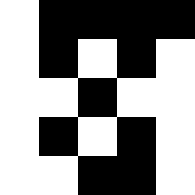[["white", "black", "black", "black", "black"], ["white", "black", "white", "black", "white"], ["white", "white", "black", "white", "white"], ["white", "black", "white", "black", "white"], ["white", "white", "black", "black", "white"]]